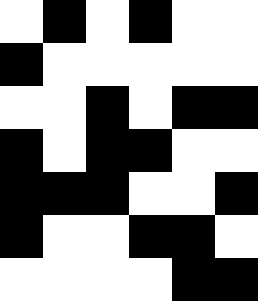[["white", "black", "white", "black", "white", "white"], ["black", "white", "white", "white", "white", "white"], ["white", "white", "black", "white", "black", "black"], ["black", "white", "black", "black", "white", "white"], ["black", "black", "black", "white", "white", "black"], ["black", "white", "white", "black", "black", "white"], ["white", "white", "white", "white", "black", "black"]]